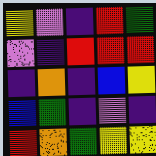[["yellow", "violet", "indigo", "red", "green"], ["violet", "indigo", "red", "red", "red"], ["indigo", "orange", "indigo", "blue", "yellow"], ["blue", "green", "indigo", "violet", "indigo"], ["red", "orange", "green", "yellow", "yellow"]]